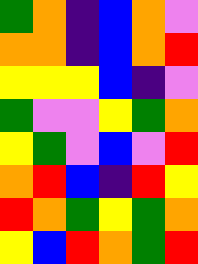[["green", "orange", "indigo", "blue", "orange", "violet"], ["orange", "orange", "indigo", "blue", "orange", "red"], ["yellow", "yellow", "yellow", "blue", "indigo", "violet"], ["green", "violet", "violet", "yellow", "green", "orange"], ["yellow", "green", "violet", "blue", "violet", "red"], ["orange", "red", "blue", "indigo", "red", "yellow"], ["red", "orange", "green", "yellow", "green", "orange"], ["yellow", "blue", "red", "orange", "green", "red"]]